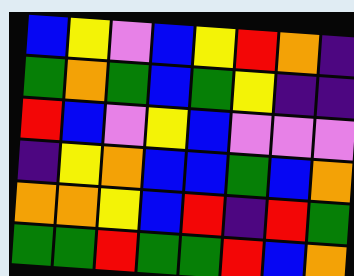[["blue", "yellow", "violet", "blue", "yellow", "red", "orange", "indigo"], ["green", "orange", "green", "blue", "green", "yellow", "indigo", "indigo"], ["red", "blue", "violet", "yellow", "blue", "violet", "violet", "violet"], ["indigo", "yellow", "orange", "blue", "blue", "green", "blue", "orange"], ["orange", "orange", "yellow", "blue", "red", "indigo", "red", "green"], ["green", "green", "red", "green", "green", "red", "blue", "orange"]]